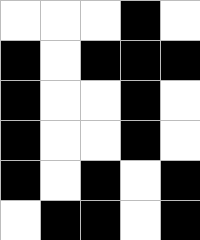[["white", "white", "white", "black", "white"], ["black", "white", "black", "black", "black"], ["black", "white", "white", "black", "white"], ["black", "white", "white", "black", "white"], ["black", "white", "black", "white", "black"], ["white", "black", "black", "white", "black"]]